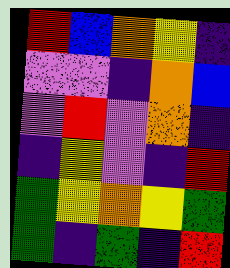[["red", "blue", "orange", "yellow", "indigo"], ["violet", "violet", "indigo", "orange", "blue"], ["violet", "red", "violet", "orange", "indigo"], ["indigo", "yellow", "violet", "indigo", "red"], ["green", "yellow", "orange", "yellow", "green"], ["green", "indigo", "green", "indigo", "red"]]